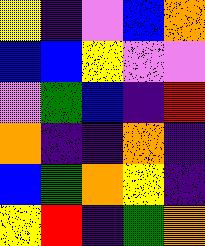[["yellow", "indigo", "violet", "blue", "orange"], ["blue", "blue", "yellow", "violet", "violet"], ["violet", "green", "blue", "indigo", "red"], ["orange", "indigo", "indigo", "orange", "indigo"], ["blue", "green", "orange", "yellow", "indigo"], ["yellow", "red", "indigo", "green", "orange"]]